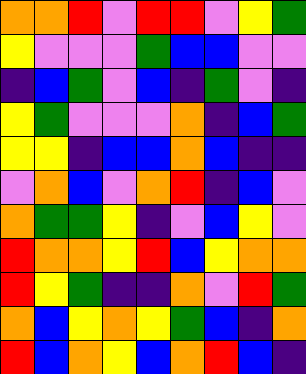[["orange", "orange", "red", "violet", "red", "red", "violet", "yellow", "green"], ["yellow", "violet", "violet", "violet", "green", "blue", "blue", "violet", "violet"], ["indigo", "blue", "green", "violet", "blue", "indigo", "green", "violet", "indigo"], ["yellow", "green", "violet", "violet", "violet", "orange", "indigo", "blue", "green"], ["yellow", "yellow", "indigo", "blue", "blue", "orange", "blue", "indigo", "indigo"], ["violet", "orange", "blue", "violet", "orange", "red", "indigo", "blue", "violet"], ["orange", "green", "green", "yellow", "indigo", "violet", "blue", "yellow", "violet"], ["red", "orange", "orange", "yellow", "red", "blue", "yellow", "orange", "orange"], ["red", "yellow", "green", "indigo", "indigo", "orange", "violet", "red", "green"], ["orange", "blue", "yellow", "orange", "yellow", "green", "blue", "indigo", "orange"], ["red", "blue", "orange", "yellow", "blue", "orange", "red", "blue", "indigo"]]